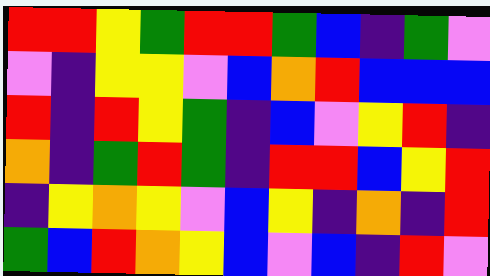[["red", "red", "yellow", "green", "red", "red", "green", "blue", "indigo", "green", "violet"], ["violet", "indigo", "yellow", "yellow", "violet", "blue", "orange", "red", "blue", "blue", "blue"], ["red", "indigo", "red", "yellow", "green", "indigo", "blue", "violet", "yellow", "red", "indigo"], ["orange", "indigo", "green", "red", "green", "indigo", "red", "red", "blue", "yellow", "red"], ["indigo", "yellow", "orange", "yellow", "violet", "blue", "yellow", "indigo", "orange", "indigo", "red"], ["green", "blue", "red", "orange", "yellow", "blue", "violet", "blue", "indigo", "red", "violet"]]